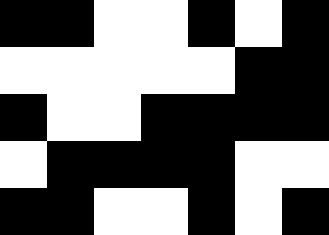[["black", "black", "white", "white", "black", "white", "black"], ["white", "white", "white", "white", "white", "black", "black"], ["black", "white", "white", "black", "black", "black", "black"], ["white", "black", "black", "black", "black", "white", "white"], ["black", "black", "white", "white", "black", "white", "black"]]